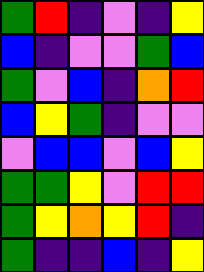[["green", "red", "indigo", "violet", "indigo", "yellow"], ["blue", "indigo", "violet", "violet", "green", "blue"], ["green", "violet", "blue", "indigo", "orange", "red"], ["blue", "yellow", "green", "indigo", "violet", "violet"], ["violet", "blue", "blue", "violet", "blue", "yellow"], ["green", "green", "yellow", "violet", "red", "red"], ["green", "yellow", "orange", "yellow", "red", "indigo"], ["green", "indigo", "indigo", "blue", "indigo", "yellow"]]